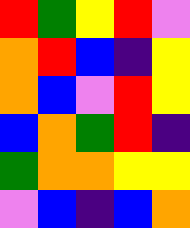[["red", "green", "yellow", "red", "violet"], ["orange", "red", "blue", "indigo", "yellow"], ["orange", "blue", "violet", "red", "yellow"], ["blue", "orange", "green", "red", "indigo"], ["green", "orange", "orange", "yellow", "yellow"], ["violet", "blue", "indigo", "blue", "orange"]]